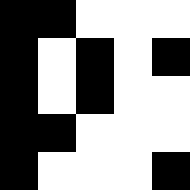[["black", "black", "white", "white", "white"], ["black", "white", "black", "white", "black"], ["black", "white", "black", "white", "white"], ["black", "black", "white", "white", "white"], ["black", "white", "white", "white", "black"]]